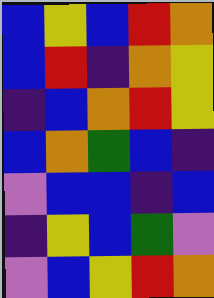[["blue", "yellow", "blue", "red", "orange"], ["blue", "red", "indigo", "orange", "yellow"], ["indigo", "blue", "orange", "red", "yellow"], ["blue", "orange", "green", "blue", "indigo"], ["violet", "blue", "blue", "indigo", "blue"], ["indigo", "yellow", "blue", "green", "violet"], ["violet", "blue", "yellow", "red", "orange"]]